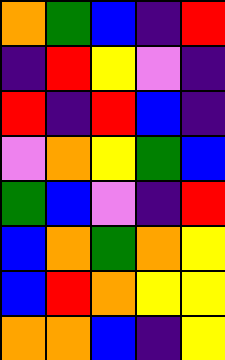[["orange", "green", "blue", "indigo", "red"], ["indigo", "red", "yellow", "violet", "indigo"], ["red", "indigo", "red", "blue", "indigo"], ["violet", "orange", "yellow", "green", "blue"], ["green", "blue", "violet", "indigo", "red"], ["blue", "orange", "green", "orange", "yellow"], ["blue", "red", "orange", "yellow", "yellow"], ["orange", "orange", "blue", "indigo", "yellow"]]